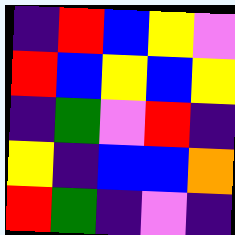[["indigo", "red", "blue", "yellow", "violet"], ["red", "blue", "yellow", "blue", "yellow"], ["indigo", "green", "violet", "red", "indigo"], ["yellow", "indigo", "blue", "blue", "orange"], ["red", "green", "indigo", "violet", "indigo"]]